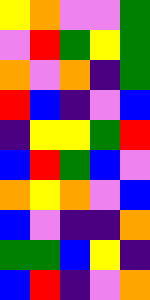[["yellow", "orange", "violet", "violet", "green"], ["violet", "red", "green", "yellow", "green"], ["orange", "violet", "orange", "indigo", "green"], ["red", "blue", "indigo", "violet", "blue"], ["indigo", "yellow", "yellow", "green", "red"], ["blue", "red", "green", "blue", "violet"], ["orange", "yellow", "orange", "violet", "blue"], ["blue", "violet", "indigo", "indigo", "orange"], ["green", "green", "blue", "yellow", "indigo"], ["blue", "red", "indigo", "violet", "orange"]]